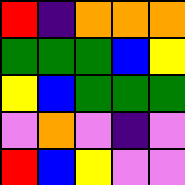[["red", "indigo", "orange", "orange", "orange"], ["green", "green", "green", "blue", "yellow"], ["yellow", "blue", "green", "green", "green"], ["violet", "orange", "violet", "indigo", "violet"], ["red", "blue", "yellow", "violet", "violet"]]